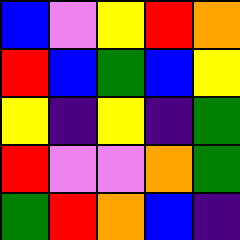[["blue", "violet", "yellow", "red", "orange"], ["red", "blue", "green", "blue", "yellow"], ["yellow", "indigo", "yellow", "indigo", "green"], ["red", "violet", "violet", "orange", "green"], ["green", "red", "orange", "blue", "indigo"]]